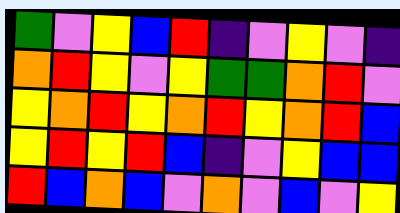[["green", "violet", "yellow", "blue", "red", "indigo", "violet", "yellow", "violet", "indigo"], ["orange", "red", "yellow", "violet", "yellow", "green", "green", "orange", "red", "violet"], ["yellow", "orange", "red", "yellow", "orange", "red", "yellow", "orange", "red", "blue"], ["yellow", "red", "yellow", "red", "blue", "indigo", "violet", "yellow", "blue", "blue"], ["red", "blue", "orange", "blue", "violet", "orange", "violet", "blue", "violet", "yellow"]]